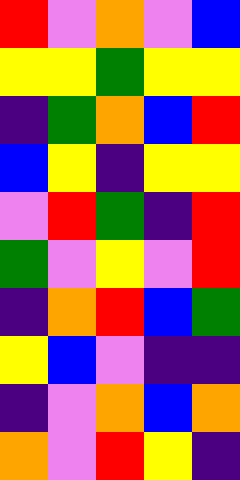[["red", "violet", "orange", "violet", "blue"], ["yellow", "yellow", "green", "yellow", "yellow"], ["indigo", "green", "orange", "blue", "red"], ["blue", "yellow", "indigo", "yellow", "yellow"], ["violet", "red", "green", "indigo", "red"], ["green", "violet", "yellow", "violet", "red"], ["indigo", "orange", "red", "blue", "green"], ["yellow", "blue", "violet", "indigo", "indigo"], ["indigo", "violet", "orange", "blue", "orange"], ["orange", "violet", "red", "yellow", "indigo"]]